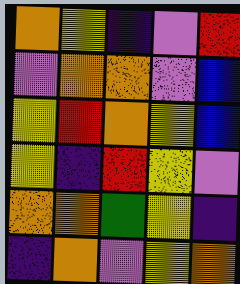[["orange", "yellow", "indigo", "violet", "red"], ["violet", "orange", "orange", "violet", "blue"], ["yellow", "red", "orange", "yellow", "blue"], ["yellow", "indigo", "red", "yellow", "violet"], ["orange", "orange", "green", "yellow", "indigo"], ["indigo", "orange", "violet", "yellow", "orange"]]